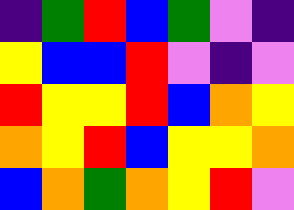[["indigo", "green", "red", "blue", "green", "violet", "indigo"], ["yellow", "blue", "blue", "red", "violet", "indigo", "violet"], ["red", "yellow", "yellow", "red", "blue", "orange", "yellow"], ["orange", "yellow", "red", "blue", "yellow", "yellow", "orange"], ["blue", "orange", "green", "orange", "yellow", "red", "violet"]]